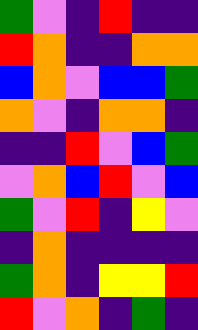[["green", "violet", "indigo", "red", "indigo", "indigo"], ["red", "orange", "indigo", "indigo", "orange", "orange"], ["blue", "orange", "violet", "blue", "blue", "green"], ["orange", "violet", "indigo", "orange", "orange", "indigo"], ["indigo", "indigo", "red", "violet", "blue", "green"], ["violet", "orange", "blue", "red", "violet", "blue"], ["green", "violet", "red", "indigo", "yellow", "violet"], ["indigo", "orange", "indigo", "indigo", "indigo", "indigo"], ["green", "orange", "indigo", "yellow", "yellow", "red"], ["red", "violet", "orange", "indigo", "green", "indigo"]]